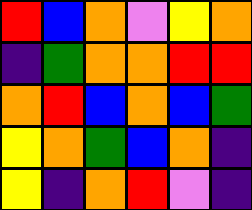[["red", "blue", "orange", "violet", "yellow", "orange"], ["indigo", "green", "orange", "orange", "red", "red"], ["orange", "red", "blue", "orange", "blue", "green"], ["yellow", "orange", "green", "blue", "orange", "indigo"], ["yellow", "indigo", "orange", "red", "violet", "indigo"]]